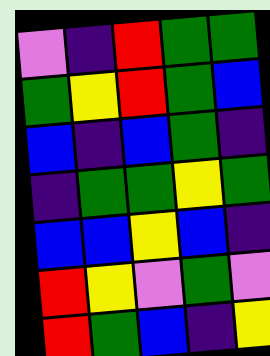[["violet", "indigo", "red", "green", "green"], ["green", "yellow", "red", "green", "blue"], ["blue", "indigo", "blue", "green", "indigo"], ["indigo", "green", "green", "yellow", "green"], ["blue", "blue", "yellow", "blue", "indigo"], ["red", "yellow", "violet", "green", "violet"], ["red", "green", "blue", "indigo", "yellow"]]